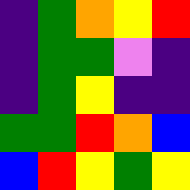[["indigo", "green", "orange", "yellow", "red"], ["indigo", "green", "green", "violet", "indigo"], ["indigo", "green", "yellow", "indigo", "indigo"], ["green", "green", "red", "orange", "blue"], ["blue", "red", "yellow", "green", "yellow"]]